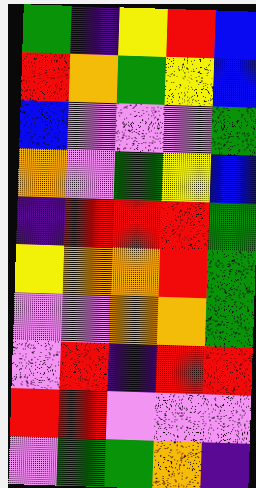[["green", "indigo", "yellow", "red", "blue"], ["red", "orange", "green", "yellow", "blue"], ["blue", "violet", "violet", "violet", "green"], ["orange", "violet", "green", "yellow", "blue"], ["indigo", "red", "red", "red", "green"], ["yellow", "orange", "orange", "red", "green"], ["violet", "violet", "orange", "orange", "green"], ["violet", "red", "indigo", "red", "red"], ["red", "red", "violet", "violet", "violet"], ["violet", "green", "green", "orange", "indigo"]]